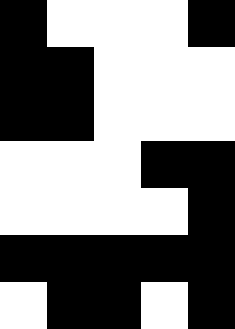[["black", "white", "white", "white", "black"], ["black", "black", "white", "white", "white"], ["black", "black", "white", "white", "white"], ["white", "white", "white", "black", "black"], ["white", "white", "white", "white", "black"], ["black", "black", "black", "black", "black"], ["white", "black", "black", "white", "black"]]